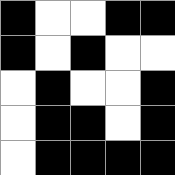[["black", "white", "white", "black", "black"], ["black", "white", "black", "white", "white"], ["white", "black", "white", "white", "black"], ["white", "black", "black", "white", "black"], ["white", "black", "black", "black", "black"]]